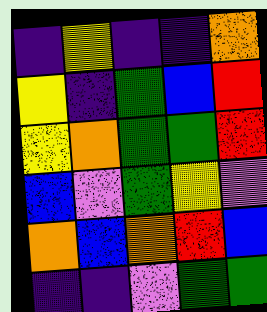[["indigo", "yellow", "indigo", "indigo", "orange"], ["yellow", "indigo", "green", "blue", "red"], ["yellow", "orange", "green", "green", "red"], ["blue", "violet", "green", "yellow", "violet"], ["orange", "blue", "orange", "red", "blue"], ["indigo", "indigo", "violet", "green", "green"]]